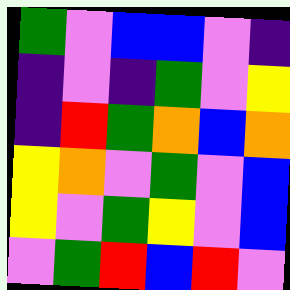[["green", "violet", "blue", "blue", "violet", "indigo"], ["indigo", "violet", "indigo", "green", "violet", "yellow"], ["indigo", "red", "green", "orange", "blue", "orange"], ["yellow", "orange", "violet", "green", "violet", "blue"], ["yellow", "violet", "green", "yellow", "violet", "blue"], ["violet", "green", "red", "blue", "red", "violet"]]